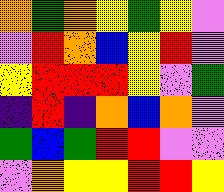[["orange", "green", "orange", "yellow", "green", "yellow", "violet"], ["violet", "red", "orange", "blue", "yellow", "red", "violet"], ["yellow", "red", "red", "red", "yellow", "violet", "green"], ["indigo", "red", "indigo", "orange", "blue", "orange", "violet"], ["green", "blue", "green", "red", "red", "violet", "violet"], ["violet", "orange", "yellow", "yellow", "red", "red", "yellow"]]